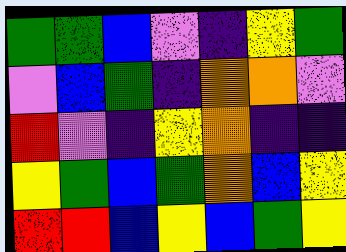[["green", "green", "blue", "violet", "indigo", "yellow", "green"], ["violet", "blue", "green", "indigo", "orange", "orange", "violet"], ["red", "violet", "indigo", "yellow", "orange", "indigo", "indigo"], ["yellow", "green", "blue", "green", "orange", "blue", "yellow"], ["red", "red", "blue", "yellow", "blue", "green", "yellow"]]